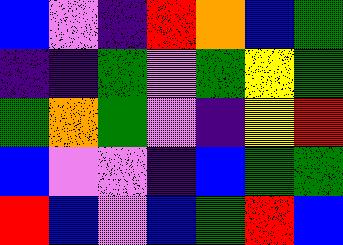[["blue", "violet", "indigo", "red", "orange", "blue", "green"], ["indigo", "indigo", "green", "violet", "green", "yellow", "green"], ["green", "orange", "green", "violet", "indigo", "yellow", "red"], ["blue", "violet", "violet", "indigo", "blue", "green", "green"], ["red", "blue", "violet", "blue", "green", "red", "blue"]]